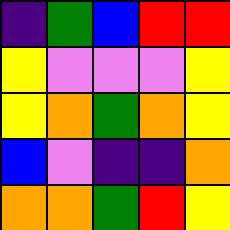[["indigo", "green", "blue", "red", "red"], ["yellow", "violet", "violet", "violet", "yellow"], ["yellow", "orange", "green", "orange", "yellow"], ["blue", "violet", "indigo", "indigo", "orange"], ["orange", "orange", "green", "red", "yellow"]]